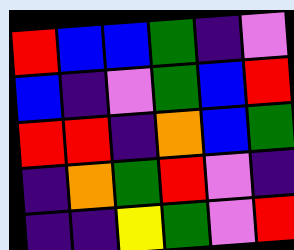[["red", "blue", "blue", "green", "indigo", "violet"], ["blue", "indigo", "violet", "green", "blue", "red"], ["red", "red", "indigo", "orange", "blue", "green"], ["indigo", "orange", "green", "red", "violet", "indigo"], ["indigo", "indigo", "yellow", "green", "violet", "red"]]